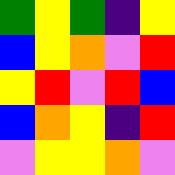[["green", "yellow", "green", "indigo", "yellow"], ["blue", "yellow", "orange", "violet", "red"], ["yellow", "red", "violet", "red", "blue"], ["blue", "orange", "yellow", "indigo", "red"], ["violet", "yellow", "yellow", "orange", "violet"]]